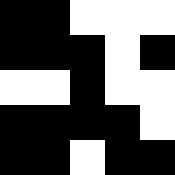[["black", "black", "white", "white", "white"], ["black", "black", "black", "white", "black"], ["white", "white", "black", "white", "white"], ["black", "black", "black", "black", "white"], ["black", "black", "white", "black", "black"]]